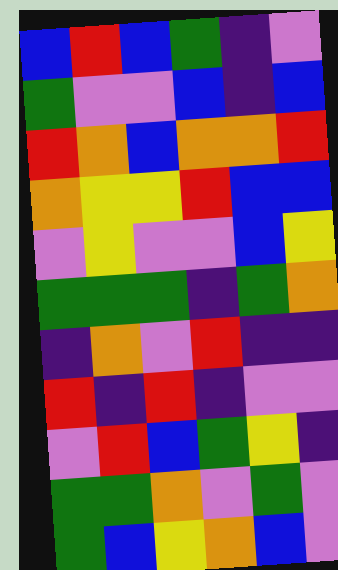[["blue", "red", "blue", "green", "indigo", "violet"], ["green", "violet", "violet", "blue", "indigo", "blue"], ["red", "orange", "blue", "orange", "orange", "red"], ["orange", "yellow", "yellow", "red", "blue", "blue"], ["violet", "yellow", "violet", "violet", "blue", "yellow"], ["green", "green", "green", "indigo", "green", "orange"], ["indigo", "orange", "violet", "red", "indigo", "indigo"], ["red", "indigo", "red", "indigo", "violet", "violet"], ["violet", "red", "blue", "green", "yellow", "indigo"], ["green", "green", "orange", "violet", "green", "violet"], ["green", "blue", "yellow", "orange", "blue", "violet"]]